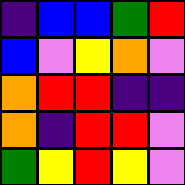[["indigo", "blue", "blue", "green", "red"], ["blue", "violet", "yellow", "orange", "violet"], ["orange", "red", "red", "indigo", "indigo"], ["orange", "indigo", "red", "red", "violet"], ["green", "yellow", "red", "yellow", "violet"]]